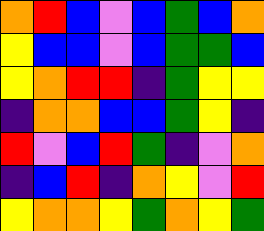[["orange", "red", "blue", "violet", "blue", "green", "blue", "orange"], ["yellow", "blue", "blue", "violet", "blue", "green", "green", "blue"], ["yellow", "orange", "red", "red", "indigo", "green", "yellow", "yellow"], ["indigo", "orange", "orange", "blue", "blue", "green", "yellow", "indigo"], ["red", "violet", "blue", "red", "green", "indigo", "violet", "orange"], ["indigo", "blue", "red", "indigo", "orange", "yellow", "violet", "red"], ["yellow", "orange", "orange", "yellow", "green", "orange", "yellow", "green"]]